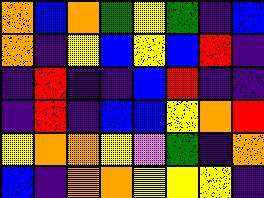[["orange", "blue", "orange", "green", "yellow", "green", "indigo", "blue"], ["orange", "indigo", "yellow", "blue", "yellow", "blue", "red", "indigo"], ["indigo", "red", "indigo", "indigo", "blue", "red", "indigo", "indigo"], ["indigo", "red", "indigo", "blue", "blue", "yellow", "orange", "red"], ["yellow", "orange", "orange", "yellow", "violet", "green", "indigo", "orange"], ["blue", "indigo", "orange", "orange", "yellow", "yellow", "yellow", "indigo"]]